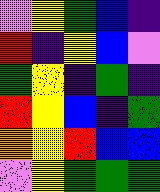[["violet", "yellow", "green", "blue", "indigo"], ["red", "indigo", "yellow", "blue", "violet"], ["green", "yellow", "indigo", "green", "indigo"], ["red", "yellow", "blue", "indigo", "green"], ["orange", "yellow", "red", "blue", "blue"], ["violet", "yellow", "green", "green", "green"]]